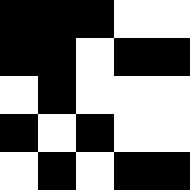[["black", "black", "black", "white", "white"], ["black", "black", "white", "black", "black"], ["white", "black", "white", "white", "white"], ["black", "white", "black", "white", "white"], ["white", "black", "white", "black", "black"]]